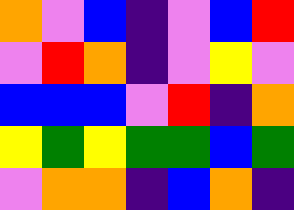[["orange", "violet", "blue", "indigo", "violet", "blue", "red"], ["violet", "red", "orange", "indigo", "violet", "yellow", "violet"], ["blue", "blue", "blue", "violet", "red", "indigo", "orange"], ["yellow", "green", "yellow", "green", "green", "blue", "green"], ["violet", "orange", "orange", "indigo", "blue", "orange", "indigo"]]